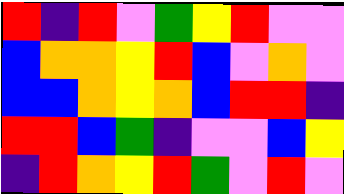[["red", "indigo", "red", "violet", "green", "yellow", "red", "violet", "violet"], ["blue", "orange", "orange", "yellow", "red", "blue", "violet", "orange", "violet"], ["blue", "blue", "orange", "yellow", "orange", "blue", "red", "red", "indigo"], ["red", "red", "blue", "green", "indigo", "violet", "violet", "blue", "yellow"], ["indigo", "red", "orange", "yellow", "red", "green", "violet", "red", "violet"]]